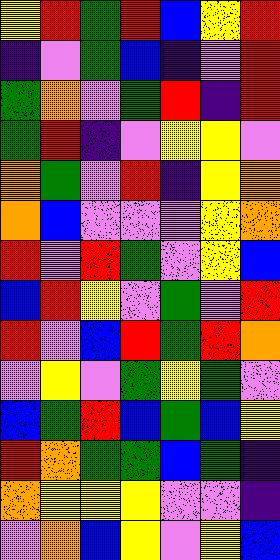[["yellow", "red", "green", "red", "blue", "yellow", "red"], ["indigo", "violet", "green", "blue", "indigo", "violet", "red"], ["green", "orange", "violet", "green", "red", "indigo", "red"], ["green", "red", "indigo", "violet", "yellow", "yellow", "violet"], ["orange", "green", "violet", "red", "indigo", "yellow", "orange"], ["orange", "blue", "violet", "violet", "violet", "yellow", "orange"], ["red", "violet", "red", "green", "violet", "yellow", "blue"], ["blue", "red", "yellow", "violet", "green", "violet", "red"], ["red", "violet", "blue", "red", "green", "red", "orange"], ["violet", "yellow", "violet", "green", "yellow", "green", "violet"], ["blue", "green", "red", "blue", "green", "blue", "yellow"], ["red", "orange", "green", "green", "blue", "green", "indigo"], ["orange", "yellow", "yellow", "yellow", "violet", "violet", "indigo"], ["violet", "orange", "blue", "yellow", "violet", "yellow", "blue"]]